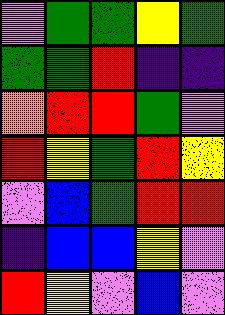[["violet", "green", "green", "yellow", "green"], ["green", "green", "red", "indigo", "indigo"], ["orange", "red", "red", "green", "violet"], ["red", "yellow", "green", "red", "yellow"], ["violet", "blue", "green", "red", "red"], ["indigo", "blue", "blue", "yellow", "violet"], ["red", "yellow", "violet", "blue", "violet"]]